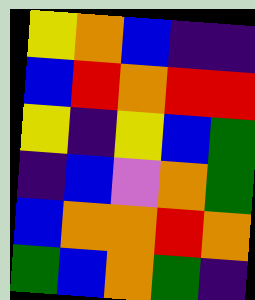[["yellow", "orange", "blue", "indigo", "indigo"], ["blue", "red", "orange", "red", "red"], ["yellow", "indigo", "yellow", "blue", "green"], ["indigo", "blue", "violet", "orange", "green"], ["blue", "orange", "orange", "red", "orange"], ["green", "blue", "orange", "green", "indigo"]]